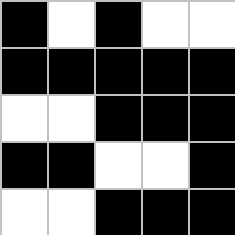[["black", "white", "black", "white", "white"], ["black", "black", "black", "black", "black"], ["white", "white", "black", "black", "black"], ["black", "black", "white", "white", "black"], ["white", "white", "black", "black", "black"]]